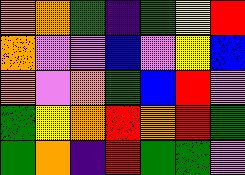[["orange", "orange", "green", "indigo", "green", "yellow", "red"], ["orange", "violet", "violet", "blue", "violet", "yellow", "blue"], ["orange", "violet", "orange", "green", "blue", "red", "violet"], ["green", "yellow", "orange", "red", "orange", "red", "green"], ["green", "orange", "indigo", "red", "green", "green", "violet"]]